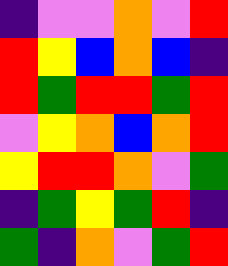[["indigo", "violet", "violet", "orange", "violet", "red"], ["red", "yellow", "blue", "orange", "blue", "indigo"], ["red", "green", "red", "red", "green", "red"], ["violet", "yellow", "orange", "blue", "orange", "red"], ["yellow", "red", "red", "orange", "violet", "green"], ["indigo", "green", "yellow", "green", "red", "indigo"], ["green", "indigo", "orange", "violet", "green", "red"]]